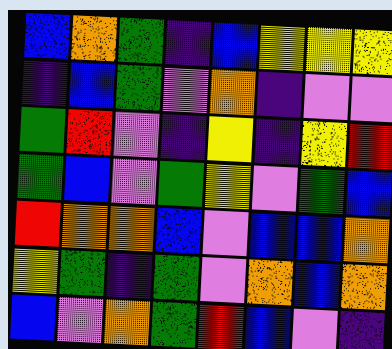[["blue", "orange", "green", "indigo", "blue", "yellow", "yellow", "yellow"], ["indigo", "blue", "green", "violet", "orange", "indigo", "violet", "violet"], ["green", "red", "violet", "indigo", "yellow", "indigo", "yellow", "red"], ["green", "blue", "violet", "green", "yellow", "violet", "green", "blue"], ["red", "orange", "orange", "blue", "violet", "blue", "blue", "orange"], ["yellow", "green", "indigo", "green", "violet", "orange", "blue", "orange"], ["blue", "violet", "orange", "green", "red", "blue", "violet", "indigo"]]